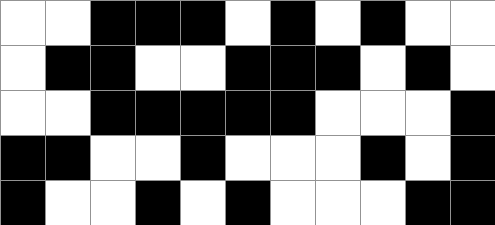[["white", "white", "black", "black", "black", "white", "black", "white", "black", "white", "white"], ["white", "black", "black", "white", "white", "black", "black", "black", "white", "black", "white"], ["white", "white", "black", "black", "black", "black", "black", "white", "white", "white", "black"], ["black", "black", "white", "white", "black", "white", "white", "white", "black", "white", "black"], ["black", "white", "white", "black", "white", "black", "white", "white", "white", "black", "black"]]